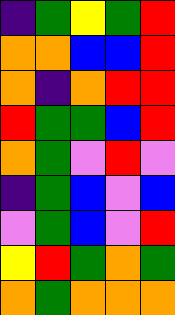[["indigo", "green", "yellow", "green", "red"], ["orange", "orange", "blue", "blue", "red"], ["orange", "indigo", "orange", "red", "red"], ["red", "green", "green", "blue", "red"], ["orange", "green", "violet", "red", "violet"], ["indigo", "green", "blue", "violet", "blue"], ["violet", "green", "blue", "violet", "red"], ["yellow", "red", "green", "orange", "green"], ["orange", "green", "orange", "orange", "orange"]]